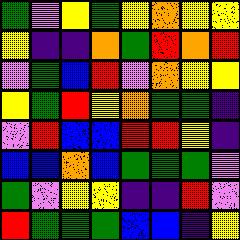[["green", "violet", "yellow", "green", "yellow", "orange", "yellow", "yellow"], ["yellow", "indigo", "indigo", "orange", "green", "red", "orange", "red"], ["violet", "green", "blue", "red", "violet", "orange", "yellow", "yellow"], ["yellow", "green", "red", "yellow", "orange", "green", "green", "indigo"], ["violet", "red", "blue", "blue", "red", "red", "yellow", "indigo"], ["blue", "blue", "orange", "blue", "green", "green", "green", "violet"], ["green", "violet", "yellow", "yellow", "indigo", "indigo", "red", "violet"], ["red", "green", "green", "green", "blue", "blue", "indigo", "yellow"]]